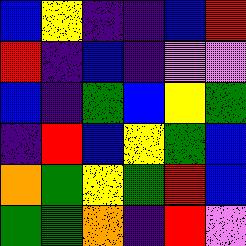[["blue", "yellow", "indigo", "indigo", "blue", "red"], ["red", "indigo", "blue", "indigo", "violet", "violet"], ["blue", "indigo", "green", "blue", "yellow", "green"], ["indigo", "red", "blue", "yellow", "green", "blue"], ["orange", "green", "yellow", "green", "red", "blue"], ["green", "green", "orange", "indigo", "red", "violet"]]